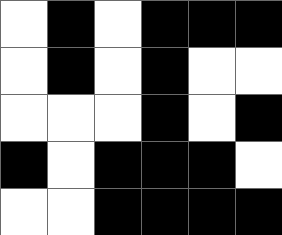[["white", "black", "white", "black", "black", "black"], ["white", "black", "white", "black", "white", "white"], ["white", "white", "white", "black", "white", "black"], ["black", "white", "black", "black", "black", "white"], ["white", "white", "black", "black", "black", "black"]]